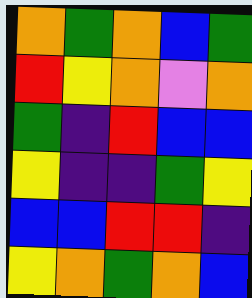[["orange", "green", "orange", "blue", "green"], ["red", "yellow", "orange", "violet", "orange"], ["green", "indigo", "red", "blue", "blue"], ["yellow", "indigo", "indigo", "green", "yellow"], ["blue", "blue", "red", "red", "indigo"], ["yellow", "orange", "green", "orange", "blue"]]